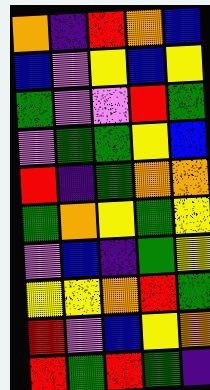[["orange", "indigo", "red", "orange", "blue"], ["blue", "violet", "yellow", "blue", "yellow"], ["green", "violet", "violet", "red", "green"], ["violet", "green", "green", "yellow", "blue"], ["red", "indigo", "green", "orange", "orange"], ["green", "orange", "yellow", "green", "yellow"], ["violet", "blue", "indigo", "green", "yellow"], ["yellow", "yellow", "orange", "red", "green"], ["red", "violet", "blue", "yellow", "orange"], ["red", "green", "red", "green", "indigo"]]